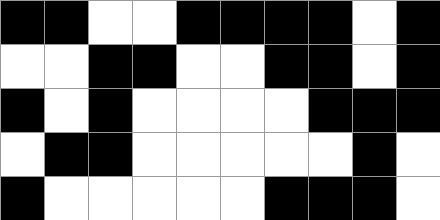[["black", "black", "white", "white", "black", "black", "black", "black", "white", "black"], ["white", "white", "black", "black", "white", "white", "black", "black", "white", "black"], ["black", "white", "black", "white", "white", "white", "white", "black", "black", "black"], ["white", "black", "black", "white", "white", "white", "white", "white", "black", "white"], ["black", "white", "white", "white", "white", "white", "black", "black", "black", "white"]]